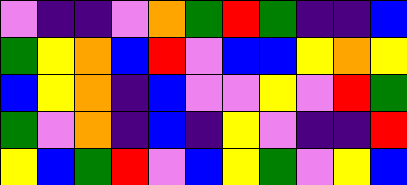[["violet", "indigo", "indigo", "violet", "orange", "green", "red", "green", "indigo", "indigo", "blue"], ["green", "yellow", "orange", "blue", "red", "violet", "blue", "blue", "yellow", "orange", "yellow"], ["blue", "yellow", "orange", "indigo", "blue", "violet", "violet", "yellow", "violet", "red", "green"], ["green", "violet", "orange", "indigo", "blue", "indigo", "yellow", "violet", "indigo", "indigo", "red"], ["yellow", "blue", "green", "red", "violet", "blue", "yellow", "green", "violet", "yellow", "blue"]]